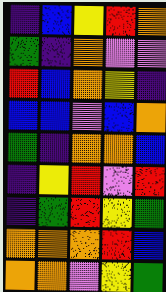[["indigo", "blue", "yellow", "red", "orange"], ["green", "indigo", "orange", "violet", "violet"], ["red", "blue", "orange", "yellow", "indigo"], ["blue", "blue", "violet", "blue", "orange"], ["green", "indigo", "orange", "orange", "blue"], ["indigo", "yellow", "red", "violet", "red"], ["indigo", "green", "red", "yellow", "green"], ["orange", "orange", "orange", "red", "blue"], ["orange", "orange", "violet", "yellow", "green"]]